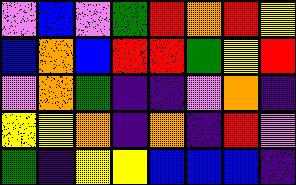[["violet", "blue", "violet", "green", "red", "orange", "red", "yellow"], ["blue", "orange", "blue", "red", "red", "green", "yellow", "red"], ["violet", "orange", "green", "indigo", "indigo", "violet", "orange", "indigo"], ["yellow", "yellow", "orange", "indigo", "orange", "indigo", "red", "violet"], ["green", "indigo", "yellow", "yellow", "blue", "blue", "blue", "indigo"]]